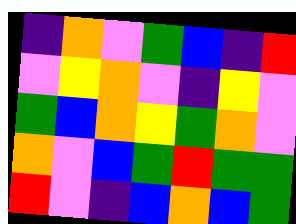[["indigo", "orange", "violet", "green", "blue", "indigo", "red"], ["violet", "yellow", "orange", "violet", "indigo", "yellow", "violet"], ["green", "blue", "orange", "yellow", "green", "orange", "violet"], ["orange", "violet", "blue", "green", "red", "green", "green"], ["red", "violet", "indigo", "blue", "orange", "blue", "green"]]